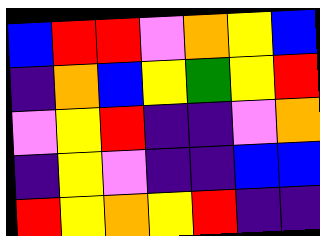[["blue", "red", "red", "violet", "orange", "yellow", "blue"], ["indigo", "orange", "blue", "yellow", "green", "yellow", "red"], ["violet", "yellow", "red", "indigo", "indigo", "violet", "orange"], ["indigo", "yellow", "violet", "indigo", "indigo", "blue", "blue"], ["red", "yellow", "orange", "yellow", "red", "indigo", "indigo"]]